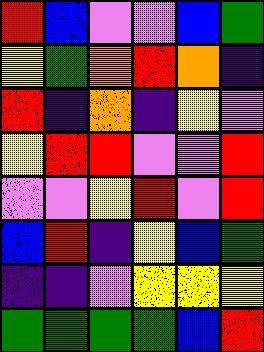[["red", "blue", "violet", "violet", "blue", "green"], ["yellow", "green", "orange", "red", "orange", "indigo"], ["red", "indigo", "orange", "indigo", "yellow", "violet"], ["yellow", "red", "red", "violet", "violet", "red"], ["violet", "violet", "yellow", "red", "violet", "red"], ["blue", "red", "indigo", "yellow", "blue", "green"], ["indigo", "indigo", "violet", "yellow", "yellow", "yellow"], ["green", "green", "green", "green", "blue", "red"]]